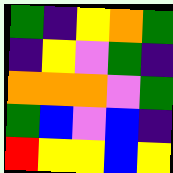[["green", "indigo", "yellow", "orange", "green"], ["indigo", "yellow", "violet", "green", "indigo"], ["orange", "orange", "orange", "violet", "green"], ["green", "blue", "violet", "blue", "indigo"], ["red", "yellow", "yellow", "blue", "yellow"]]